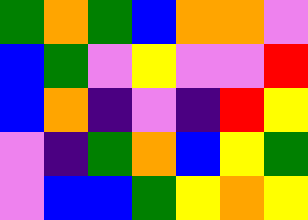[["green", "orange", "green", "blue", "orange", "orange", "violet"], ["blue", "green", "violet", "yellow", "violet", "violet", "red"], ["blue", "orange", "indigo", "violet", "indigo", "red", "yellow"], ["violet", "indigo", "green", "orange", "blue", "yellow", "green"], ["violet", "blue", "blue", "green", "yellow", "orange", "yellow"]]